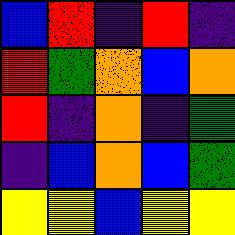[["blue", "red", "indigo", "red", "indigo"], ["red", "green", "orange", "blue", "orange"], ["red", "indigo", "orange", "indigo", "green"], ["indigo", "blue", "orange", "blue", "green"], ["yellow", "yellow", "blue", "yellow", "yellow"]]